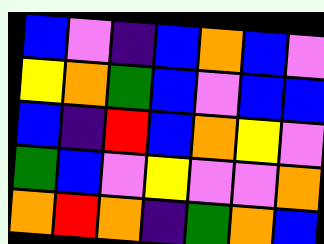[["blue", "violet", "indigo", "blue", "orange", "blue", "violet"], ["yellow", "orange", "green", "blue", "violet", "blue", "blue"], ["blue", "indigo", "red", "blue", "orange", "yellow", "violet"], ["green", "blue", "violet", "yellow", "violet", "violet", "orange"], ["orange", "red", "orange", "indigo", "green", "orange", "blue"]]